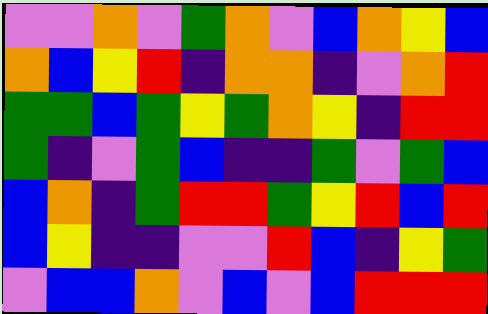[["violet", "violet", "orange", "violet", "green", "orange", "violet", "blue", "orange", "yellow", "blue"], ["orange", "blue", "yellow", "red", "indigo", "orange", "orange", "indigo", "violet", "orange", "red"], ["green", "green", "blue", "green", "yellow", "green", "orange", "yellow", "indigo", "red", "red"], ["green", "indigo", "violet", "green", "blue", "indigo", "indigo", "green", "violet", "green", "blue"], ["blue", "orange", "indigo", "green", "red", "red", "green", "yellow", "red", "blue", "red"], ["blue", "yellow", "indigo", "indigo", "violet", "violet", "red", "blue", "indigo", "yellow", "green"], ["violet", "blue", "blue", "orange", "violet", "blue", "violet", "blue", "red", "red", "red"]]